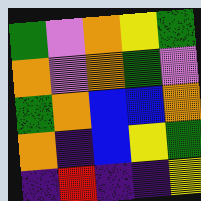[["green", "violet", "orange", "yellow", "green"], ["orange", "violet", "orange", "green", "violet"], ["green", "orange", "blue", "blue", "orange"], ["orange", "indigo", "blue", "yellow", "green"], ["indigo", "red", "indigo", "indigo", "yellow"]]